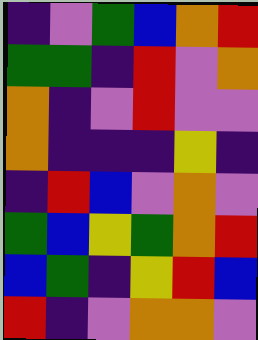[["indigo", "violet", "green", "blue", "orange", "red"], ["green", "green", "indigo", "red", "violet", "orange"], ["orange", "indigo", "violet", "red", "violet", "violet"], ["orange", "indigo", "indigo", "indigo", "yellow", "indigo"], ["indigo", "red", "blue", "violet", "orange", "violet"], ["green", "blue", "yellow", "green", "orange", "red"], ["blue", "green", "indigo", "yellow", "red", "blue"], ["red", "indigo", "violet", "orange", "orange", "violet"]]